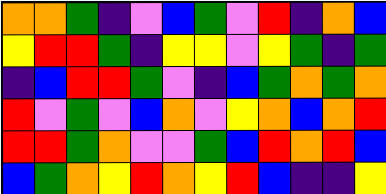[["orange", "orange", "green", "indigo", "violet", "blue", "green", "violet", "red", "indigo", "orange", "blue"], ["yellow", "red", "red", "green", "indigo", "yellow", "yellow", "violet", "yellow", "green", "indigo", "green"], ["indigo", "blue", "red", "red", "green", "violet", "indigo", "blue", "green", "orange", "green", "orange"], ["red", "violet", "green", "violet", "blue", "orange", "violet", "yellow", "orange", "blue", "orange", "red"], ["red", "red", "green", "orange", "violet", "violet", "green", "blue", "red", "orange", "red", "blue"], ["blue", "green", "orange", "yellow", "red", "orange", "yellow", "red", "blue", "indigo", "indigo", "yellow"]]